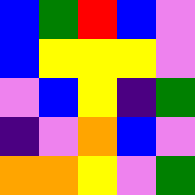[["blue", "green", "red", "blue", "violet"], ["blue", "yellow", "yellow", "yellow", "violet"], ["violet", "blue", "yellow", "indigo", "green"], ["indigo", "violet", "orange", "blue", "violet"], ["orange", "orange", "yellow", "violet", "green"]]